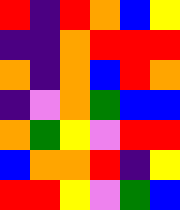[["red", "indigo", "red", "orange", "blue", "yellow"], ["indigo", "indigo", "orange", "red", "red", "red"], ["orange", "indigo", "orange", "blue", "red", "orange"], ["indigo", "violet", "orange", "green", "blue", "blue"], ["orange", "green", "yellow", "violet", "red", "red"], ["blue", "orange", "orange", "red", "indigo", "yellow"], ["red", "red", "yellow", "violet", "green", "blue"]]